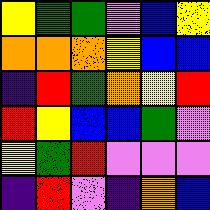[["yellow", "green", "green", "violet", "blue", "yellow"], ["orange", "orange", "orange", "yellow", "blue", "blue"], ["indigo", "red", "green", "orange", "yellow", "red"], ["red", "yellow", "blue", "blue", "green", "violet"], ["yellow", "green", "red", "violet", "violet", "violet"], ["indigo", "red", "violet", "indigo", "orange", "blue"]]